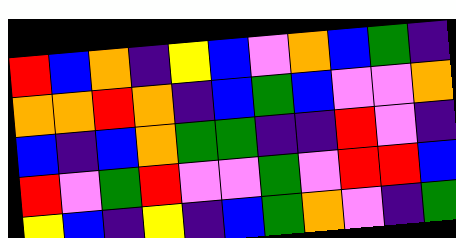[["red", "blue", "orange", "indigo", "yellow", "blue", "violet", "orange", "blue", "green", "indigo"], ["orange", "orange", "red", "orange", "indigo", "blue", "green", "blue", "violet", "violet", "orange"], ["blue", "indigo", "blue", "orange", "green", "green", "indigo", "indigo", "red", "violet", "indigo"], ["red", "violet", "green", "red", "violet", "violet", "green", "violet", "red", "red", "blue"], ["yellow", "blue", "indigo", "yellow", "indigo", "blue", "green", "orange", "violet", "indigo", "green"]]